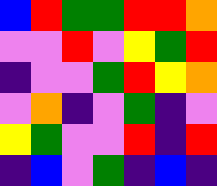[["blue", "red", "green", "green", "red", "red", "orange"], ["violet", "violet", "red", "violet", "yellow", "green", "red"], ["indigo", "violet", "violet", "green", "red", "yellow", "orange"], ["violet", "orange", "indigo", "violet", "green", "indigo", "violet"], ["yellow", "green", "violet", "violet", "red", "indigo", "red"], ["indigo", "blue", "violet", "green", "indigo", "blue", "indigo"]]